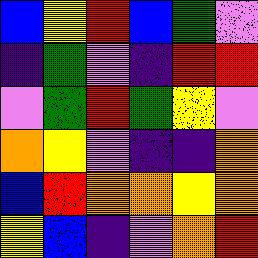[["blue", "yellow", "red", "blue", "green", "violet"], ["indigo", "green", "violet", "indigo", "red", "red"], ["violet", "green", "red", "green", "yellow", "violet"], ["orange", "yellow", "violet", "indigo", "indigo", "orange"], ["blue", "red", "orange", "orange", "yellow", "orange"], ["yellow", "blue", "indigo", "violet", "orange", "red"]]